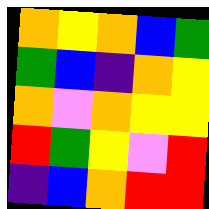[["orange", "yellow", "orange", "blue", "green"], ["green", "blue", "indigo", "orange", "yellow"], ["orange", "violet", "orange", "yellow", "yellow"], ["red", "green", "yellow", "violet", "red"], ["indigo", "blue", "orange", "red", "red"]]